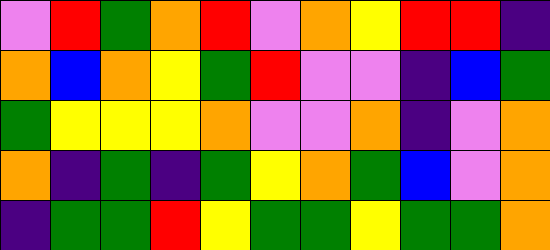[["violet", "red", "green", "orange", "red", "violet", "orange", "yellow", "red", "red", "indigo"], ["orange", "blue", "orange", "yellow", "green", "red", "violet", "violet", "indigo", "blue", "green"], ["green", "yellow", "yellow", "yellow", "orange", "violet", "violet", "orange", "indigo", "violet", "orange"], ["orange", "indigo", "green", "indigo", "green", "yellow", "orange", "green", "blue", "violet", "orange"], ["indigo", "green", "green", "red", "yellow", "green", "green", "yellow", "green", "green", "orange"]]